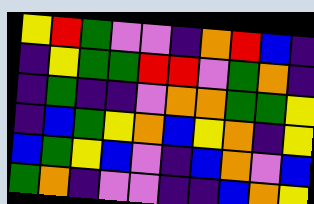[["yellow", "red", "green", "violet", "violet", "indigo", "orange", "red", "blue", "indigo"], ["indigo", "yellow", "green", "green", "red", "red", "violet", "green", "orange", "indigo"], ["indigo", "green", "indigo", "indigo", "violet", "orange", "orange", "green", "green", "yellow"], ["indigo", "blue", "green", "yellow", "orange", "blue", "yellow", "orange", "indigo", "yellow"], ["blue", "green", "yellow", "blue", "violet", "indigo", "blue", "orange", "violet", "blue"], ["green", "orange", "indigo", "violet", "violet", "indigo", "indigo", "blue", "orange", "yellow"]]